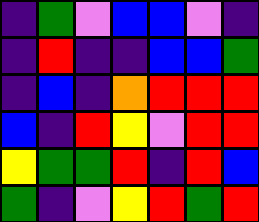[["indigo", "green", "violet", "blue", "blue", "violet", "indigo"], ["indigo", "red", "indigo", "indigo", "blue", "blue", "green"], ["indigo", "blue", "indigo", "orange", "red", "red", "red"], ["blue", "indigo", "red", "yellow", "violet", "red", "red"], ["yellow", "green", "green", "red", "indigo", "red", "blue"], ["green", "indigo", "violet", "yellow", "red", "green", "red"]]